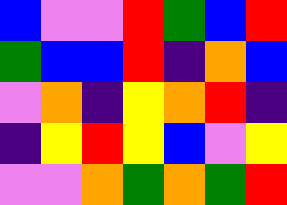[["blue", "violet", "violet", "red", "green", "blue", "red"], ["green", "blue", "blue", "red", "indigo", "orange", "blue"], ["violet", "orange", "indigo", "yellow", "orange", "red", "indigo"], ["indigo", "yellow", "red", "yellow", "blue", "violet", "yellow"], ["violet", "violet", "orange", "green", "orange", "green", "red"]]